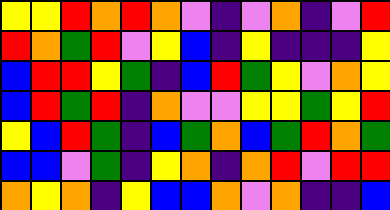[["yellow", "yellow", "red", "orange", "red", "orange", "violet", "indigo", "violet", "orange", "indigo", "violet", "red"], ["red", "orange", "green", "red", "violet", "yellow", "blue", "indigo", "yellow", "indigo", "indigo", "indigo", "yellow"], ["blue", "red", "red", "yellow", "green", "indigo", "blue", "red", "green", "yellow", "violet", "orange", "yellow"], ["blue", "red", "green", "red", "indigo", "orange", "violet", "violet", "yellow", "yellow", "green", "yellow", "red"], ["yellow", "blue", "red", "green", "indigo", "blue", "green", "orange", "blue", "green", "red", "orange", "green"], ["blue", "blue", "violet", "green", "indigo", "yellow", "orange", "indigo", "orange", "red", "violet", "red", "red"], ["orange", "yellow", "orange", "indigo", "yellow", "blue", "blue", "orange", "violet", "orange", "indigo", "indigo", "blue"]]